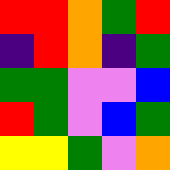[["red", "red", "orange", "green", "red"], ["indigo", "red", "orange", "indigo", "green"], ["green", "green", "violet", "violet", "blue"], ["red", "green", "violet", "blue", "green"], ["yellow", "yellow", "green", "violet", "orange"]]